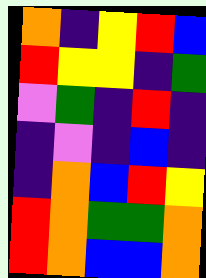[["orange", "indigo", "yellow", "red", "blue"], ["red", "yellow", "yellow", "indigo", "green"], ["violet", "green", "indigo", "red", "indigo"], ["indigo", "violet", "indigo", "blue", "indigo"], ["indigo", "orange", "blue", "red", "yellow"], ["red", "orange", "green", "green", "orange"], ["red", "orange", "blue", "blue", "orange"]]